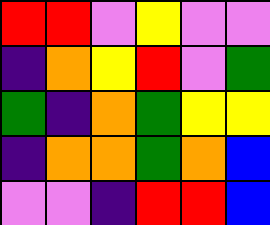[["red", "red", "violet", "yellow", "violet", "violet"], ["indigo", "orange", "yellow", "red", "violet", "green"], ["green", "indigo", "orange", "green", "yellow", "yellow"], ["indigo", "orange", "orange", "green", "orange", "blue"], ["violet", "violet", "indigo", "red", "red", "blue"]]